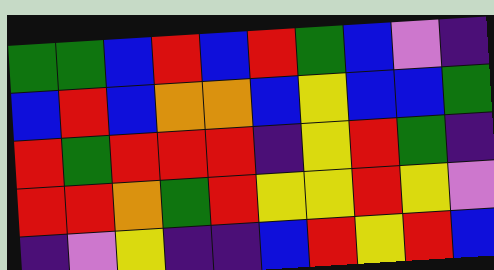[["green", "green", "blue", "red", "blue", "red", "green", "blue", "violet", "indigo"], ["blue", "red", "blue", "orange", "orange", "blue", "yellow", "blue", "blue", "green"], ["red", "green", "red", "red", "red", "indigo", "yellow", "red", "green", "indigo"], ["red", "red", "orange", "green", "red", "yellow", "yellow", "red", "yellow", "violet"], ["indigo", "violet", "yellow", "indigo", "indigo", "blue", "red", "yellow", "red", "blue"]]